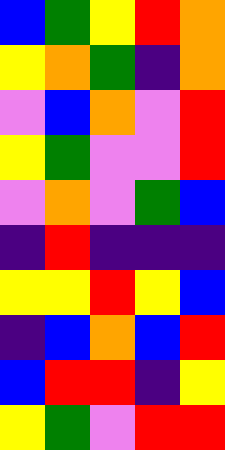[["blue", "green", "yellow", "red", "orange"], ["yellow", "orange", "green", "indigo", "orange"], ["violet", "blue", "orange", "violet", "red"], ["yellow", "green", "violet", "violet", "red"], ["violet", "orange", "violet", "green", "blue"], ["indigo", "red", "indigo", "indigo", "indigo"], ["yellow", "yellow", "red", "yellow", "blue"], ["indigo", "blue", "orange", "blue", "red"], ["blue", "red", "red", "indigo", "yellow"], ["yellow", "green", "violet", "red", "red"]]